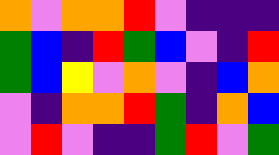[["orange", "violet", "orange", "orange", "red", "violet", "indigo", "indigo", "indigo"], ["green", "blue", "indigo", "red", "green", "blue", "violet", "indigo", "red"], ["green", "blue", "yellow", "violet", "orange", "violet", "indigo", "blue", "orange"], ["violet", "indigo", "orange", "orange", "red", "green", "indigo", "orange", "blue"], ["violet", "red", "violet", "indigo", "indigo", "green", "red", "violet", "green"]]